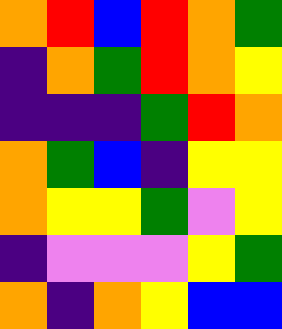[["orange", "red", "blue", "red", "orange", "green"], ["indigo", "orange", "green", "red", "orange", "yellow"], ["indigo", "indigo", "indigo", "green", "red", "orange"], ["orange", "green", "blue", "indigo", "yellow", "yellow"], ["orange", "yellow", "yellow", "green", "violet", "yellow"], ["indigo", "violet", "violet", "violet", "yellow", "green"], ["orange", "indigo", "orange", "yellow", "blue", "blue"]]